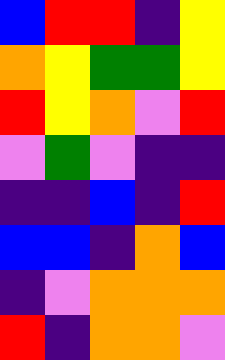[["blue", "red", "red", "indigo", "yellow"], ["orange", "yellow", "green", "green", "yellow"], ["red", "yellow", "orange", "violet", "red"], ["violet", "green", "violet", "indigo", "indigo"], ["indigo", "indigo", "blue", "indigo", "red"], ["blue", "blue", "indigo", "orange", "blue"], ["indigo", "violet", "orange", "orange", "orange"], ["red", "indigo", "orange", "orange", "violet"]]